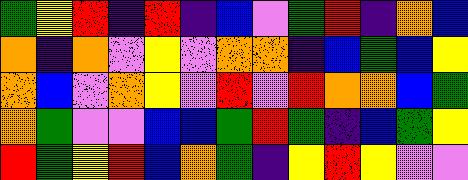[["green", "yellow", "red", "indigo", "red", "indigo", "blue", "violet", "green", "red", "indigo", "orange", "blue"], ["orange", "indigo", "orange", "violet", "yellow", "violet", "orange", "orange", "indigo", "blue", "green", "blue", "yellow"], ["orange", "blue", "violet", "orange", "yellow", "violet", "red", "violet", "red", "orange", "orange", "blue", "green"], ["orange", "green", "violet", "violet", "blue", "blue", "green", "red", "green", "indigo", "blue", "green", "yellow"], ["red", "green", "yellow", "red", "blue", "orange", "green", "indigo", "yellow", "red", "yellow", "violet", "violet"]]